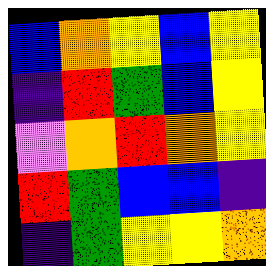[["blue", "orange", "yellow", "blue", "yellow"], ["indigo", "red", "green", "blue", "yellow"], ["violet", "orange", "red", "orange", "yellow"], ["red", "green", "blue", "blue", "indigo"], ["indigo", "green", "yellow", "yellow", "orange"]]